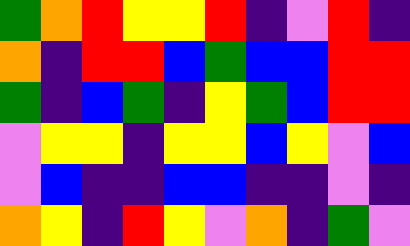[["green", "orange", "red", "yellow", "yellow", "red", "indigo", "violet", "red", "indigo"], ["orange", "indigo", "red", "red", "blue", "green", "blue", "blue", "red", "red"], ["green", "indigo", "blue", "green", "indigo", "yellow", "green", "blue", "red", "red"], ["violet", "yellow", "yellow", "indigo", "yellow", "yellow", "blue", "yellow", "violet", "blue"], ["violet", "blue", "indigo", "indigo", "blue", "blue", "indigo", "indigo", "violet", "indigo"], ["orange", "yellow", "indigo", "red", "yellow", "violet", "orange", "indigo", "green", "violet"]]